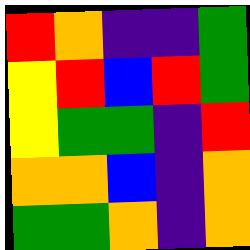[["red", "orange", "indigo", "indigo", "green"], ["yellow", "red", "blue", "red", "green"], ["yellow", "green", "green", "indigo", "red"], ["orange", "orange", "blue", "indigo", "orange"], ["green", "green", "orange", "indigo", "orange"]]